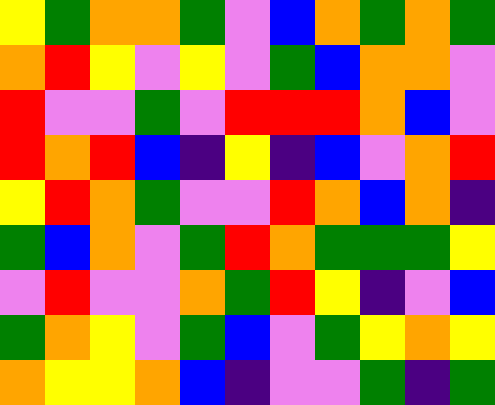[["yellow", "green", "orange", "orange", "green", "violet", "blue", "orange", "green", "orange", "green"], ["orange", "red", "yellow", "violet", "yellow", "violet", "green", "blue", "orange", "orange", "violet"], ["red", "violet", "violet", "green", "violet", "red", "red", "red", "orange", "blue", "violet"], ["red", "orange", "red", "blue", "indigo", "yellow", "indigo", "blue", "violet", "orange", "red"], ["yellow", "red", "orange", "green", "violet", "violet", "red", "orange", "blue", "orange", "indigo"], ["green", "blue", "orange", "violet", "green", "red", "orange", "green", "green", "green", "yellow"], ["violet", "red", "violet", "violet", "orange", "green", "red", "yellow", "indigo", "violet", "blue"], ["green", "orange", "yellow", "violet", "green", "blue", "violet", "green", "yellow", "orange", "yellow"], ["orange", "yellow", "yellow", "orange", "blue", "indigo", "violet", "violet", "green", "indigo", "green"]]